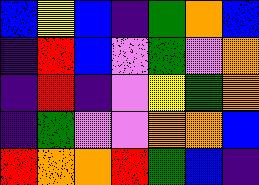[["blue", "yellow", "blue", "indigo", "green", "orange", "blue"], ["indigo", "red", "blue", "violet", "green", "violet", "orange"], ["indigo", "red", "indigo", "violet", "yellow", "green", "orange"], ["indigo", "green", "violet", "violet", "orange", "orange", "blue"], ["red", "orange", "orange", "red", "green", "blue", "indigo"]]